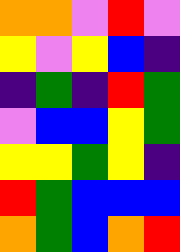[["orange", "orange", "violet", "red", "violet"], ["yellow", "violet", "yellow", "blue", "indigo"], ["indigo", "green", "indigo", "red", "green"], ["violet", "blue", "blue", "yellow", "green"], ["yellow", "yellow", "green", "yellow", "indigo"], ["red", "green", "blue", "blue", "blue"], ["orange", "green", "blue", "orange", "red"]]